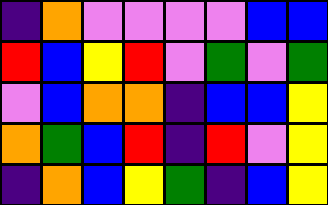[["indigo", "orange", "violet", "violet", "violet", "violet", "blue", "blue"], ["red", "blue", "yellow", "red", "violet", "green", "violet", "green"], ["violet", "blue", "orange", "orange", "indigo", "blue", "blue", "yellow"], ["orange", "green", "blue", "red", "indigo", "red", "violet", "yellow"], ["indigo", "orange", "blue", "yellow", "green", "indigo", "blue", "yellow"]]